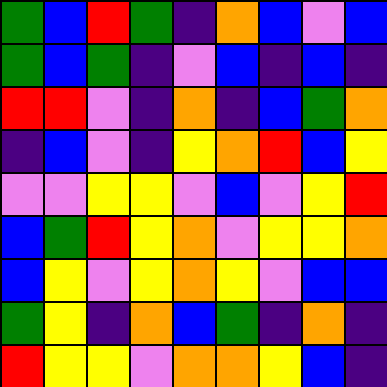[["green", "blue", "red", "green", "indigo", "orange", "blue", "violet", "blue"], ["green", "blue", "green", "indigo", "violet", "blue", "indigo", "blue", "indigo"], ["red", "red", "violet", "indigo", "orange", "indigo", "blue", "green", "orange"], ["indigo", "blue", "violet", "indigo", "yellow", "orange", "red", "blue", "yellow"], ["violet", "violet", "yellow", "yellow", "violet", "blue", "violet", "yellow", "red"], ["blue", "green", "red", "yellow", "orange", "violet", "yellow", "yellow", "orange"], ["blue", "yellow", "violet", "yellow", "orange", "yellow", "violet", "blue", "blue"], ["green", "yellow", "indigo", "orange", "blue", "green", "indigo", "orange", "indigo"], ["red", "yellow", "yellow", "violet", "orange", "orange", "yellow", "blue", "indigo"]]